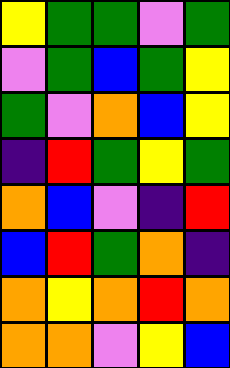[["yellow", "green", "green", "violet", "green"], ["violet", "green", "blue", "green", "yellow"], ["green", "violet", "orange", "blue", "yellow"], ["indigo", "red", "green", "yellow", "green"], ["orange", "blue", "violet", "indigo", "red"], ["blue", "red", "green", "orange", "indigo"], ["orange", "yellow", "orange", "red", "orange"], ["orange", "orange", "violet", "yellow", "blue"]]